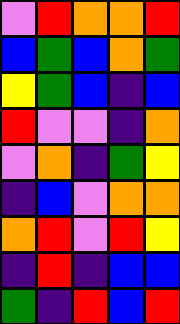[["violet", "red", "orange", "orange", "red"], ["blue", "green", "blue", "orange", "green"], ["yellow", "green", "blue", "indigo", "blue"], ["red", "violet", "violet", "indigo", "orange"], ["violet", "orange", "indigo", "green", "yellow"], ["indigo", "blue", "violet", "orange", "orange"], ["orange", "red", "violet", "red", "yellow"], ["indigo", "red", "indigo", "blue", "blue"], ["green", "indigo", "red", "blue", "red"]]